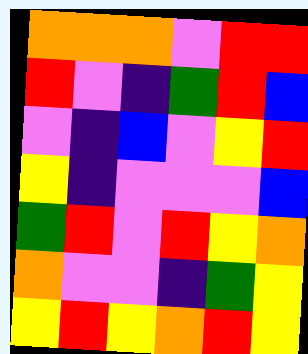[["orange", "orange", "orange", "violet", "red", "red"], ["red", "violet", "indigo", "green", "red", "blue"], ["violet", "indigo", "blue", "violet", "yellow", "red"], ["yellow", "indigo", "violet", "violet", "violet", "blue"], ["green", "red", "violet", "red", "yellow", "orange"], ["orange", "violet", "violet", "indigo", "green", "yellow"], ["yellow", "red", "yellow", "orange", "red", "yellow"]]